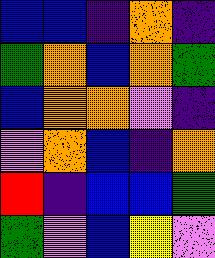[["blue", "blue", "indigo", "orange", "indigo"], ["green", "orange", "blue", "orange", "green"], ["blue", "orange", "orange", "violet", "indigo"], ["violet", "orange", "blue", "indigo", "orange"], ["red", "indigo", "blue", "blue", "green"], ["green", "violet", "blue", "yellow", "violet"]]